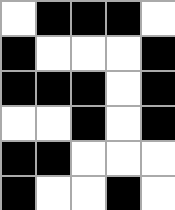[["white", "black", "black", "black", "white"], ["black", "white", "white", "white", "black"], ["black", "black", "black", "white", "black"], ["white", "white", "black", "white", "black"], ["black", "black", "white", "white", "white"], ["black", "white", "white", "black", "white"]]